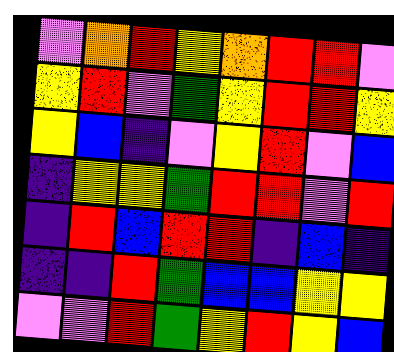[["violet", "orange", "red", "yellow", "orange", "red", "red", "violet"], ["yellow", "red", "violet", "green", "yellow", "red", "red", "yellow"], ["yellow", "blue", "indigo", "violet", "yellow", "red", "violet", "blue"], ["indigo", "yellow", "yellow", "green", "red", "red", "violet", "red"], ["indigo", "red", "blue", "red", "red", "indigo", "blue", "indigo"], ["indigo", "indigo", "red", "green", "blue", "blue", "yellow", "yellow"], ["violet", "violet", "red", "green", "yellow", "red", "yellow", "blue"]]